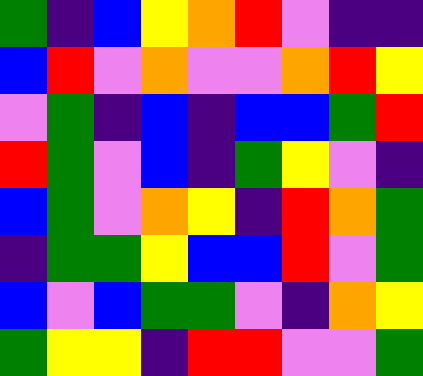[["green", "indigo", "blue", "yellow", "orange", "red", "violet", "indigo", "indigo"], ["blue", "red", "violet", "orange", "violet", "violet", "orange", "red", "yellow"], ["violet", "green", "indigo", "blue", "indigo", "blue", "blue", "green", "red"], ["red", "green", "violet", "blue", "indigo", "green", "yellow", "violet", "indigo"], ["blue", "green", "violet", "orange", "yellow", "indigo", "red", "orange", "green"], ["indigo", "green", "green", "yellow", "blue", "blue", "red", "violet", "green"], ["blue", "violet", "blue", "green", "green", "violet", "indigo", "orange", "yellow"], ["green", "yellow", "yellow", "indigo", "red", "red", "violet", "violet", "green"]]